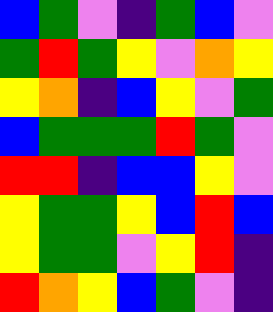[["blue", "green", "violet", "indigo", "green", "blue", "violet"], ["green", "red", "green", "yellow", "violet", "orange", "yellow"], ["yellow", "orange", "indigo", "blue", "yellow", "violet", "green"], ["blue", "green", "green", "green", "red", "green", "violet"], ["red", "red", "indigo", "blue", "blue", "yellow", "violet"], ["yellow", "green", "green", "yellow", "blue", "red", "blue"], ["yellow", "green", "green", "violet", "yellow", "red", "indigo"], ["red", "orange", "yellow", "blue", "green", "violet", "indigo"]]